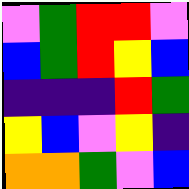[["violet", "green", "red", "red", "violet"], ["blue", "green", "red", "yellow", "blue"], ["indigo", "indigo", "indigo", "red", "green"], ["yellow", "blue", "violet", "yellow", "indigo"], ["orange", "orange", "green", "violet", "blue"]]